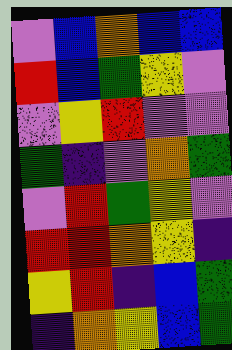[["violet", "blue", "orange", "blue", "blue"], ["red", "blue", "green", "yellow", "violet"], ["violet", "yellow", "red", "violet", "violet"], ["green", "indigo", "violet", "orange", "green"], ["violet", "red", "green", "yellow", "violet"], ["red", "red", "orange", "yellow", "indigo"], ["yellow", "red", "indigo", "blue", "green"], ["indigo", "orange", "yellow", "blue", "green"]]